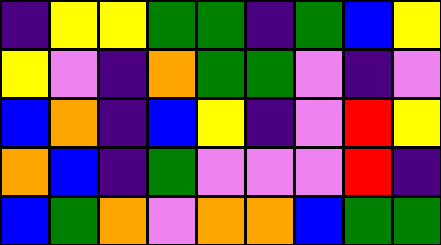[["indigo", "yellow", "yellow", "green", "green", "indigo", "green", "blue", "yellow"], ["yellow", "violet", "indigo", "orange", "green", "green", "violet", "indigo", "violet"], ["blue", "orange", "indigo", "blue", "yellow", "indigo", "violet", "red", "yellow"], ["orange", "blue", "indigo", "green", "violet", "violet", "violet", "red", "indigo"], ["blue", "green", "orange", "violet", "orange", "orange", "blue", "green", "green"]]